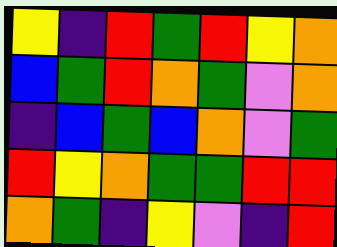[["yellow", "indigo", "red", "green", "red", "yellow", "orange"], ["blue", "green", "red", "orange", "green", "violet", "orange"], ["indigo", "blue", "green", "blue", "orange", "violet", "green"], ["red", "yellow", "orange", "green", "green", "red", "red"], ["orange", "green", "indigo", "yellow", "violet", "indigo", "red"]]